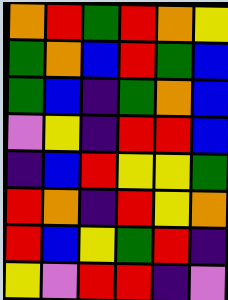[["orange", "red", "green", "red", "orange", "yellow"], ["green", "orange", "blue", "red", "green", "blue"], ["green", "blue", "indigo", "green", "orange", "blue"], ["violet", "yellow", "indigo", "red", "red", "blue"], ["indigo", "blue", "red", "yellow", "yellow", "green"], ["red", "orange", "indigo", "red", "yellow", "orange"], ["red", "blue", "yellow", "green", "red", "indigo"], ["yellow", "violet", "red", "red", "indigo", "violet"]]